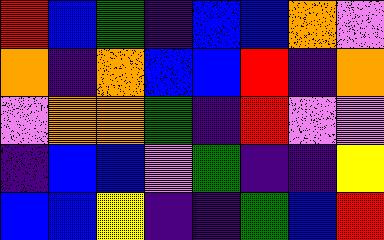[["red", "blue", "green", "indigo", "blue", "blue", "orange", "violet"], ["orange", "indigo", "orange", "blue", "blue", "red", "indigo", "orange"], ["violet", "orange", "orange", "green", "indigo", "red", "violet", "violet"], ["indigo", "blue", "blue", "violet", "green", "indigo", "indigo", "yellow"], ["blue", "blue", "yellow", "indigo", "indigo", "green", "blue", "red"]]